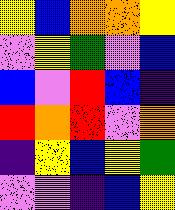[["yellow", "blue", "orange", "orange", "yellow"], ["violet", "yellow", "green", "violet", "blue"], ["blue", "violet", "red", "blue", "indigo"], ["red", "orange", "red", "violet", "orange"], ["indigo", "yellow", "blue", "yellow", "green"], ["violet", "violet", "indigo", "blue", "yellow"]]